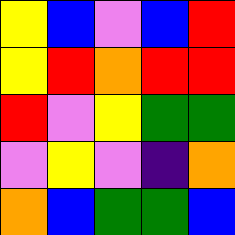[["yellow", "blue", "violet", "blue", "red"], ["yellow", "red", "orange", "red", "red"], ["red", "violet", "yellow", "green", "green"], ["violet", "yellow", "violet", "indigo", "orange"], ["orange", "blue", "green", "green", "blue"]]